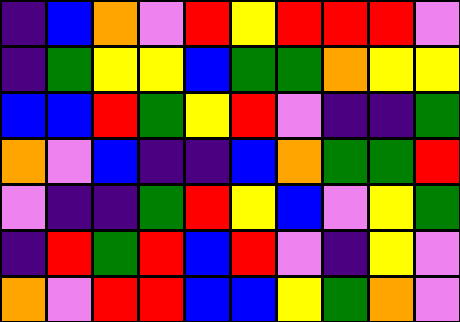[["indigo", "blue", "orange", "violet", "red", "yellow", "red", "red", "red", "violet"], ["indigo", "green", "yellow", "yellow", "blue", "green", "green", "orange", "yellow", "yellow"], ["blue", "blue", "red", "green", "yellow", "red", "violet", "indigo", "indigo", "green"], ["orange", "violet", "blue", "indigo", "indigo", "blue", "orange", "green", "green", "red"], ["violet", "indigo", "indigo", "green", "red", "yellow", "blue", "violet", "yellow", "green"], ["indigo", "red", "green", "red", "blue", "red", "violet", "indigo", "yellow", "violet"], ["orange", "violet", "red", "red", "blue", "blue", "yellow", "green", "orange", "violet"]]